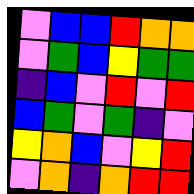[["violet", "blue", "blue", "red", "orange", "orange"], ["violet", "green", "blue", "yellow", "green", "green"], ["indigo", "blue", "violet", "red", "violet", "red"], ["blue", "green", "violet", "green", "indigo", "violet"], ["yellow", "orange", "blue", "violet", "yellow", "red"], ["violet", "orange", "indigo", "orange", "red", "red"]]